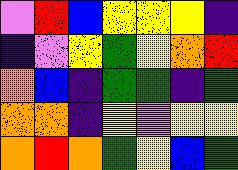[["violet", "red", "blue", "yellow", "yellow", "yellow", "indigo"], ["indigo", "violet", "yellow", "green", "yellow", "orange", "red"], ["orange", "blue", "indigo", "green", "green", "indigo", "green"], ["orange", "orange", "indigo", "yellow", "violet", "yellow", "yellow"], ["orange", "red", "orange", "green", "yellow", "blue", "green"]]